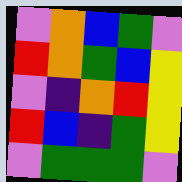[["violet", "orange", "blue", "green", "violet"], ["red", "orange", "green", "blue", "yellow"], ["violet", "indigo", "orange", "red", "yellow"], ["red", "blue", "indigo", "green", "yellow"], ["violet", "green", "green", "green", "violet"]]